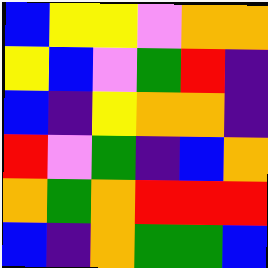[["blue", "yellow", "yellow", "violet", "orange", "orange"], ["yellow", "blue", "violet", "green", "red", "indigo"], ["blue", "indigo", "yellow", "orange", "orange", "indigo"], ["red", "violet", "green", "indigo", "blue", "orange"], ["orange", "green", "orange", "red", "red", "red"], ["blue", "indigo", "orange", "green", "green", "blue"]]